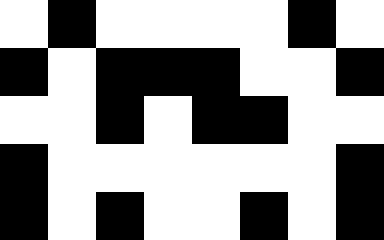[["white", "black", "white", "white", "white", "white", "black", "white"], ["black", "white", "black", "black", "black", "white", "white", "black"], ["white", "white", "black", "white", "black", "black", "white", "white"], ["black", "white", "white", "white", "white", "white", "white", "black"], ["black", "white", "black", "white", "white", "black", "white", "black"]]